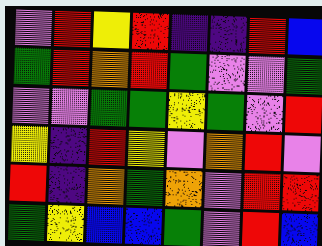[["violet", "red", "yellow", "red", "indigo", "indigo", "red", "blue"], ["green", "red", "orange", "red", "green", "violet", "violet", "green"], ["violet", "violet", "green", "green", "yellow", "green", "violet", "red"], ["yellow", "indigo", "red", "yellow", "violet", "orange", "red", "violet"], ["red", "indigo", "orange", "green", "orange", "violet", "red", "red"], ["green", "yellow", "blue", "blue", "green", "violet", "red", "blue"]]